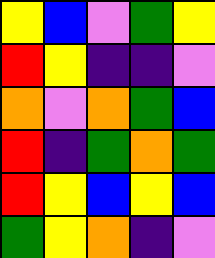[["yellow", "blue", "violet", "green", "yellow"], ["red", "yellow", "indigo", "indigo", "violet"], ["orange", "violet", "orange", "green", "blue"], ["red", "indigo", "green", "orange", "green"], ["red", "yellow", "blue", "yellow", "blue"], ["green", "yellow", "orange", "indigo", "violet"]]